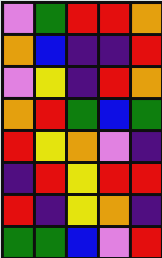[["violet", "green", "red", "red", "orange"], ["orange", "blue", "indigo", "indigo", "red"], ["violet", "yellow", "indigo", "red", "orange"], ["orange", "red", "green", "blue", "green"], ["red", "yellow", "orange", "violet", "indigo"], ["indigo", "red", "yellow", "red", "red"], ["red", "indigo", "yellow", "orange", "indigo"], ["green", "green", "blue", "violet", "red"]]